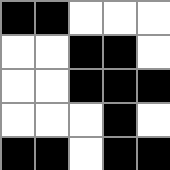[["black", "black", "white", "white", "white"], ["white", "white", "black", "black", "white"], ["white", "white", "black", "black", "black"], ["white", "white", "white", "black", "white"], ["black", "black", "white", "black", "black"]]